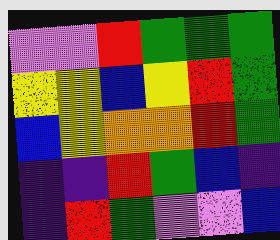[["violet", "violet", "red", "green", "green", "green"], ["yellow", "yellow", "blue", "yellow", "red", "green"], ["blue", "yellow", "orange", "orange", "red", "green"], ["indigo", "indigo", "red", "green", "blue", "indigo"], ["indigo", "red", "green", "violet", "violet", "blue"]]